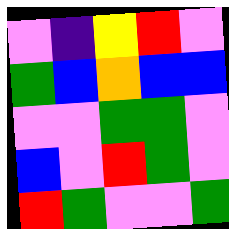[["violet", "indigo", "yellow", "red", "violet"], ["green", "blue", "orange", "blue", "blue"], ["violet", "violet", "green", "green", "violet"], ["blue", "violet", "red", "green", "violet"], ["red", "green", "violet", "violet", "green"]]